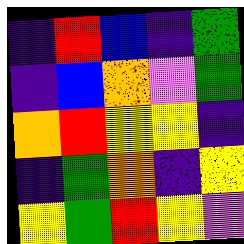[["indigo", "red", "blue", "indigo", "green"], ["indigo", "blue", "orange", "violet", "green"], ["orange", "red", "yellow", "yellow", "indigo"], ["indigo", "green", "orange", "indigo", "yellow"], ["yellow", "green", "red", "yellow", "violet"]]